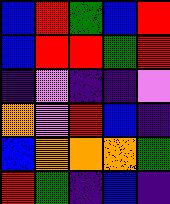[["blue", "red", "green", "blue", "red"], ["blue", "red", "red", "green", "red"], ["indigo", "violet", "indigo", "indigo", "violet"], ["orange", "violet", "red", "blue", "indigo"], ["blue", "orange", "orange", "orange", "green"], ["red", "green", "indigo", "blue", "indigo"]]